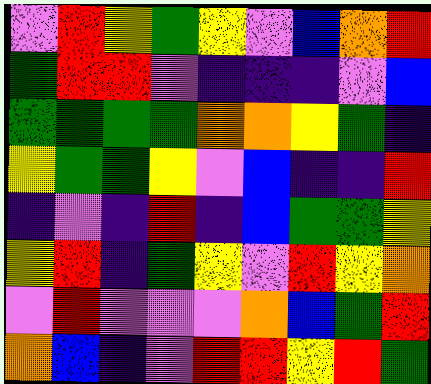[["violet", "red", "yellow", "green", "yellow", "violet", "blue", "orange", "red"], ["green", "red", "red", "violet", "indigo", "indigo", "indigo", "violet", "blue"], ["green", "green", "green", "green", "orange", "orange", "yellow", "green", "indigo"], ["yellow", "green", "green", "yellow", "violet", "blue", "indigo", "indigo", "red"], ["indigo", "violet", "indigo", "red", "indigo", "blue", "green", "green", "yellow"], ["yellow", "red", "indigo", "green", "yellow", "violet", "red", "yellow", "orange"], ["violet", "red", "violet", "violet", "violet", "orange", "blue", "green", "red"], ["orange", "blue", "indigo", "violet", "red", "red", "yellow", "red", "green"]]